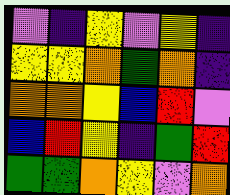[["violet", "indigo", "yellow", "violet", "yellow", "indigo"], ["yellow", "yellow", "orange", "green", "orange", "indigo"], ["orange", "orange", "yellow", "blue", "red", "violet"], ["blue", "red", "yellow", "indigo", "green", "red"], ["green", "green", "orange", "yellow", "violet", "orange"]]